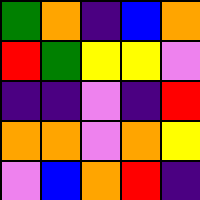[["green", "orange", "indigo", "blue", "orange"], ["red", "green", "yellow", "yellow", "violet"], ["indigo", "indigo", "violet", "indigo", "red"], ["orange", "orange", "violet", "orange", "yellow"], ["violet", "blue", "orange", "red", "indigo"]]